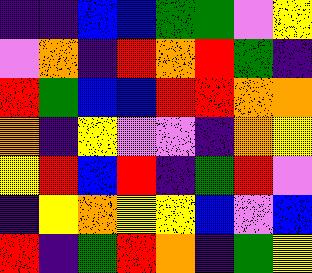[["indigo", "indigo", "blue", "blue", "green", "green", "violet", "yellow"], ["violet", "orange", "indigo", "red", "orange", "red", "green", "indigo"], ["red", "green", "blue", "blue", "red", "red", "orange", "orange"], ["orange", "indigo", "yellow", "violet", "violet", "indigo", "orange", "yellow"], ["yellow", "red", "blue", "red", "indigo", "green", "red", "violet"], ["indigo", "yellow", "orange", "yellow", "yellow", "blue", "violet", "blue"], ["red", "indigo", "green", "red", "orange", "indigo", "green", "yellow"]]